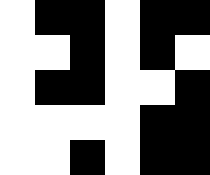[["white", "black", "black", "white", "black", "black"], ["white", "white", "black", "white", "black", "white"], ["white", "black", "black", "white", "white", "black"], ["white", "white", "white", "white", "black", "black"], ["white", "white", "black", "white", "black", "black"]]